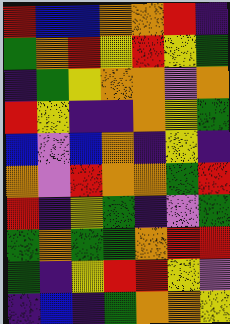[["red", "blue", "blue", "orange", "orange", "red", "indigo"], ["green", "orange", "red", "yellow", "red", "yellow", "green"], ["indigo", "green", "yellow", "orange", "orange", "violet", "orange"], ["red", "yellow", "indigo", "indigo", "orange", "yellow", "green"], ["blue", "violet", "blue", "orange", "indigo", "yellow", "indigo"], ["orange", "violet", "red", "orange", "orange", "green", "red"], ["red", "indigo", "yellow", "green", "indigo", "violet", "green"], ["green", "orange", "green", "green", "orange", "red", "red"], ["green", "indigo", "yellow", "red", "red", "yellow", "violet"], ["indigo", "blue", "indigo", "green", "orange", "orange", "yellow"]]